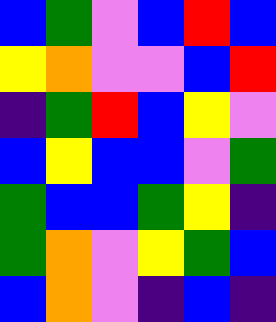[["blue", "green", "violet", "blue", "red", "blue"], ["yellow", "orange", "violet", "violet", "blue", "red"], ["indigo", "green", "red", "blue", "yellow", "violet"], ["blue", "yellow", "blue", "blue", "violet", "green"], ["green", "blue", "blue", "green", "yellow", "indigo"], ["green", "orange", "violet", "yellow", "green", "blue"], ["blue", "orange", "violet", "indigo", "blue", "indigo"]]